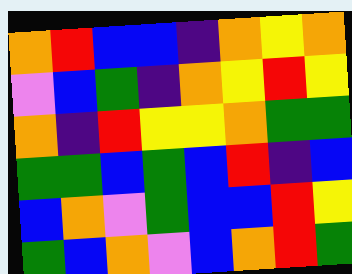[["orange", "red", "blue", "blue", "indigo", "orange", "yellow", "orange"], ["violet", "blue", "green", "indigo", "orange", "yellow", "red", "yellow"], ["orange", "indigo", "red", "yellow", "yellow", "orange", "green", "green"], ["green", "green", "blue", "green", "blue", "red", "indigo", "blue"], ["blue", "orange", "violet", "green", "blue", "blue", "red", "yellow"], ["green", "blue", "orange", "violet", "blue", "orange", "red", "green"]]